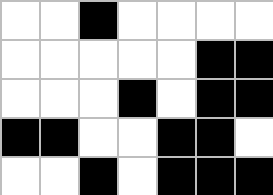[["white", "white", "black", "white", "white", "white", "white"], ["white", "white", "white", "white", "white", "black", "black"], ["white", "white", "white", "black", "white", "black", "black"], ["black", "black", "white", "white", "black", "black", "white"], ["white", "white", "black", "white", "black", "black", "black"]]